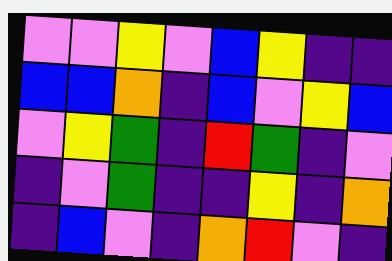[["violet", "violet", "yellow", "violet", "blue", "yellow", "indigo", "indigo"], ["blue", "blue", "orange", "indigo", "blue", "violet", "yellow", "blue"], ["violet", "yellow", "green", "indigo", "red", "green", "indigo", "violet"], ["indigo", "violet", "green", "indigo", "indigo", "yellow", "indigo", "orange"], ["indigo", "blue", "violet", "indigo", "orange", "red", "violet", "indigo"]]